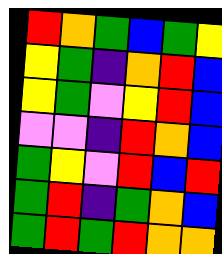[["red", "orange", "green", "blue", "green", "yellow"], ["yellow", "green", "indigo", "orange", "red", "blue"], ["yellow", "green", "violet", "yellow", "red", "blue"], ["violet", "violet", "indigo", "red", "orange", "blue"], ["green", "yellow", "violet", "red", "blue", "red"], ["green", "red", "indigo", "green", "orange", "blue"], ["green", "red", "green", "red", "orange", "orange"]]